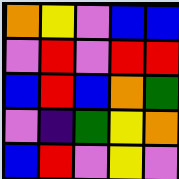[["orange", "yellow", "violet", "blue", "blue"], ["violet", "red", "violet", "red", "red"], ["blue", "red", "blue", "orange", "green"], ["violet", "indigo", "green", "yellow", "orange"], ["blue", "red", "violet", "yellow", "violet"]]